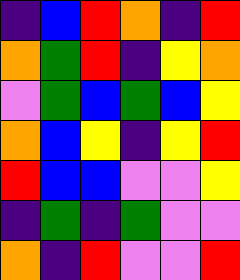[["indigo", "blue", "red", "orange", "indigo", "red"], ["orange", "green", "red", "indigo", "yellow", "orange"], ["violet", "green", "blue", "green", "blue", "yellow"], ["orange", "blue", "yellow", "indigo", "yellow", "red"], ["red", "blue", "blue", "violet", "violet", "yellow"], ["indigo", "green", "indigo", "green", "violet", "violet"], ["orange", "indigo", "red", "violet", "violet", "red"]]